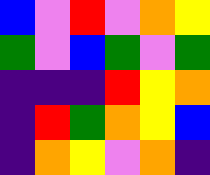[["blue", "violet", "red", "violet", "orange", "yellow"], ["green", "violet", "blue", "green", "violet", "green"], ["indigo", "indigo", "indigo", "red", "yellow", "orange"], ["indigo", "red", "green", "orange", "yellow", "blue"], ["indigo", "orange", "yellow", "violet", "orange", "indigo"]]